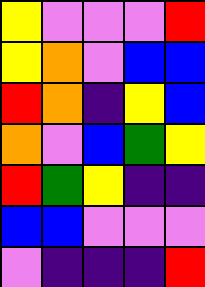[["yellow", "violet", "violet", "violet", "red"], ["yellow", "orange", "violet", "blue", "blue"], ["red", "orange", "indigo", "yellow", "blue"], ["orange", "violet", "blue", "green", "yellow"], ["red", "green", "yellow", "indigo", "indigo"], ["blue", "blue", "violet", "violet", "violet"], ["violet", "indigo", "indigo", "indigo", "red"]]